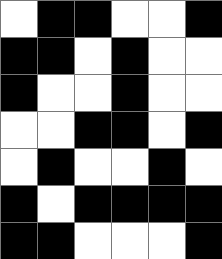[["white", "black", "black", "white", "white", "black"], ["black", "black", "white", "black", "white", "white"], ["black", "white", "white", "black", "white", "white"], ["white", "white", "black", "black", "white", "black"], ["white", "black", "white", "white", "black", "white"], ["black", "white", "black", "black", "black", "black"], ["black", "black", "white", "white", "white", "black"]]